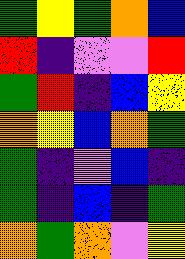[["green", "yellow", "green", "orange", "blue"], ["red", "indigo", "violet", "violet", "red"], ["green", "red", "indigo", "blue", "yellow"], ["orange", "yellow", "blue", "orange", "green"], ["green", "indigo", "violet", "blue", "indigo"], ["green", "indigo", "blue", "indigo", "green"], ["orange", "green", "orange", "violet", "yellow"]]